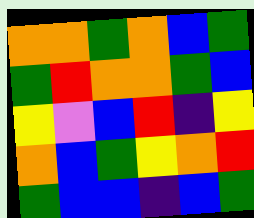[["orange", "orange", "green", "orange", "blue", "green"], ["green", "red", "orange", "orange", "green", "blue"], ["yellow", "violet", "blue", "red", "indigo", "yellow"], ["orange", "blue", "green", "yellow", "orange", "red"], ["green", "blue", "blue", "indigo", "blue", "green"]]